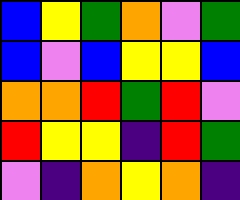[["blue", "yellow", "green", "orange", "violet", "green"], ["blue", "violet", "blue", "yellow", "yellow", "blue"], ["orange", "orange", "red", "green", "red", "violet"], ["red", "yellow", "yellow", "indigo", "red", "green"], ["violet", "indigo", "orange", "yellow", "orange", "indigo"]]